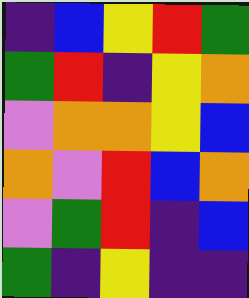[["indigo", "blue", "yellow", "red", "green"], ["green", "red", "indigo", "yellow", "orange"], ["violet", "orange", "orange", "yellow", "blue"], ["orange", "violet", "red", "blue", "orange"], ["violet", "green", "red", "indigo", "blue"], ["green", "indigo", "yellow", "indigo", "indigo"]]